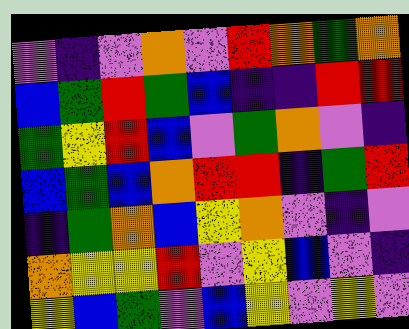[["violet", "indigo", "violet", "orange", "violet", "red", "orange", "green", "orange"], ["blue", "green", "red", "green", "blue", "indigo", "indigo", "red", "red"], ["green", "yellow", "red", "blue", "violet", "green", "orange", "violet", "indigo"], ["blue", "green", "blue", "orange", "red", "red", "indigo", "green", "red"], ["indigo", "green", "orange", "blue", "yellow", "orange", "violet", "indigo", "violet"], ["orange", "yellow", "yellow", "red", "violet", "yellow", "blue", "violet", "indigo"], ["yellow", "blue", "green", "violet", "blue", "yellow", "violet", "yellow", "violet"]]